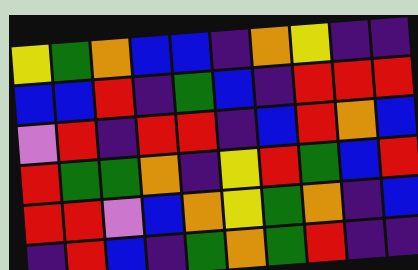[["yellow", "green", "orange", "blue", "blue", "indigo", "orange", "yellow", "indigo", "indigo"], ["blue", "blue", "red", "indigo", "green", "blue", "indigo", "red", "red", "red"], ["violet", "red", "indigo", "red", "red", "indigo", "blue", "red", "orange", "blue"], ["red", "green", "green", "orange", "indigo", "yellow", "red", "green", "blue", "red"], ["red", "red", "violet", "blue", "orange", "yellow", "green", "orange", "indigo", "blue"], ["indigo", "red", "blue", "indigo", "green", "orange", "green", "red", "indigo", "indigo"]]